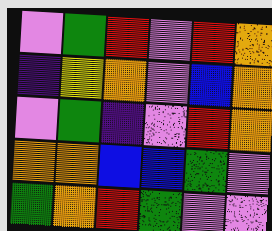[["violet", "green", "red", "violet", "red", "orange"], ["indigo", "yellow", "orange", "violet", "blue", "orange"], ["violet", "green", "indigo", "violet", "red", "orange"], ["orange", "orange", "blue", "blue", "green", "violet"], ["green", "orange", "red", "green", "violet", "violet"]]